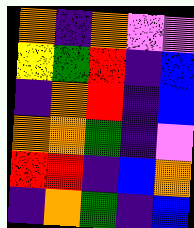[["orange", "indigo", "orange", "violet", "violet"], ["yellow", "green", "red", "indigo", "blue"], ["indigo", "orange", "red", "indigo", "blue"], ["orange", "orange", "green", "indigo", "violet"], ["red", "red", "indigo", "blue", "orange"], ["indigo", "orange", "green", "indigo", "blue"]]